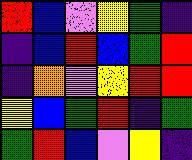[["red", "blue", "violet", "yellow", "green", "indigo"], ["indigo", "blue", "red", "blue", "green", "red"], ["indigo", "orange", "violet", "yellow", "red", "red"], ["yellow", "blue", "green", "red", "indigo", "green"], ["green", "red", "blue", "violet", "yellow", "indigo"]]